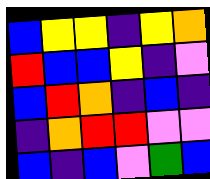[["blue", "yellow", "yellow", "indigo", "yellow", "orange"], ["red", "blue", "blue", "yellow", "indigo", "violet"], ["blue", "red", "orange", "indigo", "blue", "indigo"], ["indigo", "orange", "red", "red", "violet", "violet"], ["blue", "indigo", "blue", "violet", "green", "blue"]]